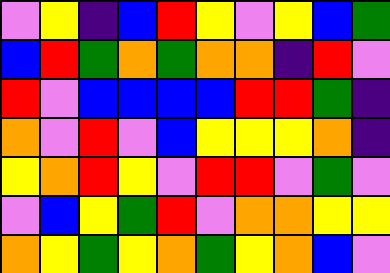[["violet", "yellow", "indigo", "blue", "red", "yellow", "violet", "yellow", "blue", "green"], ["blue", "red", "green", "orange", "green", "orange", "orange", "indigo", "red", "violet"], ["red", "violet", "blue", "blue", "blue", "blue", "red", "red", "green", "indigo"], ["orange", "violet", "red", "violet", "blue", "yellow", "yellow", "yellow", "orange", "indigo"], ["yellow", "orange", "red", "yellow", "violet", "red", "red", "violet", "green", "violet"], ["violet", "blue", "yellow", "green", "red", "violet", "orange", "orange", "yellow", "yellow"], ["orange", "yellow", "green", "yellow", "orange", "green", "yellow", "orange", "blue", "violet"]]